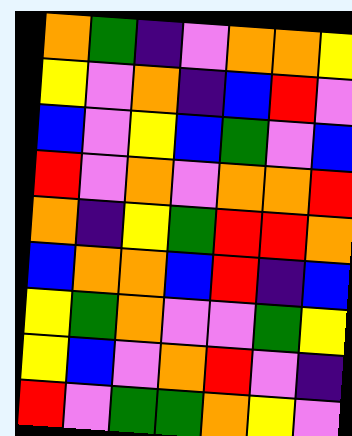[["orange", "green", "indigo", "violet", "orange", "orange", "yellow"], ["yellow", "violet", "orange", "indigo", "blue", "red", "violet"], ["blue", "violet", "yellow", "blue", "green", "violet", "blue"], ["red", "violet", "orange", "violet", "orange", "orange", "red"], ["orange", "indigo", "yellow", "green", "red", "red", "orange"], ["blue", "orange", "orange", "blue", "red", "indigo", "blue"], ["yellow", "green", "orange", "violet", "violet", "green", "yellow"], ["yellow", "blue", "violet", "orange", "red", "violet", "indigo"], ["red", "violet", "green", "green", "orange", "yellow", "violet"]]